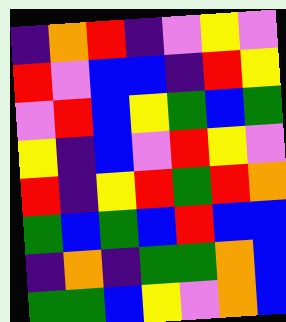[["indigo", "orange", "red", "indigo", "violet", "yellow", "violet"], ["red", "violet", "blue", "blue", "indigo", "red", "yellow"], ["violet", "red", "blue", "yellow", "green", "blue", "green"], ["yellow", "indigo", "blue", "violet", "red", "yellow", "violet"], ["red", "indigo", "yellow", "red", "green", "red", "orange"], ["green", "blue", "green", "blue", "red", "blue", "blue"], ["indigo", "orange", "indigo", "green", "green", "orange", "blue"], ["green", "green", "blue", "yellow", "violet", "orange", "blue"]]